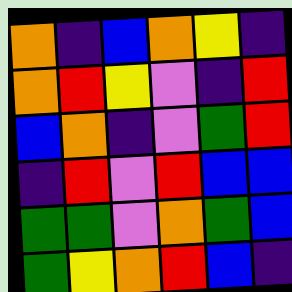[["orange", "indigo", "blue", "orange", "yellow", "indigo"], ["orange", "red", "yellow", "violet", "indigo", "red"], ["blue", "orange", "indigo", "violet", "green", "red"], ["indigo", "red", "violet", "red", "blue", "blue"], ["green", "green", "violet", "orange", "green", "blue"], ["green", "yellow", "orange", "red", "blue", "indigo"]]